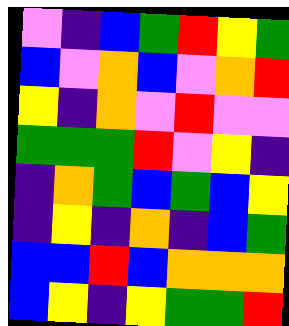[["violet", "indigo", "blue", "green", "red", "yellow", "green"], ["blue", "violet", "orange", "blue", "violet", "orange", "red"], ["yellow", "indigo", "orange", "violet", "red", "violet", "violet"], ["green", "green", "green", "red", "violet", "yellow", "indigo"], ["indigo", "orange", "green", "blue", "green", "blue", "yellow"], ["indigo", "yellow", "indigo", "orange", "indigo", "blue", "green"], ["blue", "blue", "red", "blue", "orange", "orange", "orange"], ["blue", "yellow", "indigo", "yellow", "green", "green", "red"]]